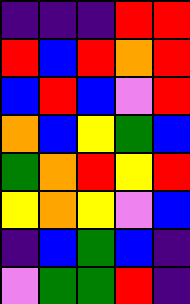[["indigo", "indigo", "indigo", "red", "red"], ["red", "blue", "red", "orange", "red"], ["blue", "red", "blue", "violet", "red"], ["orange", "blue", "yellow", "green", "blue"], ["green", "orange", "red", "yellow", "red"], ["yellow", "orange", "yellow", "violet", "blue"], ["indigo", "blue", "green", "blue", "indigo"], ["violet", "green", "green", "red", "indigo"]]